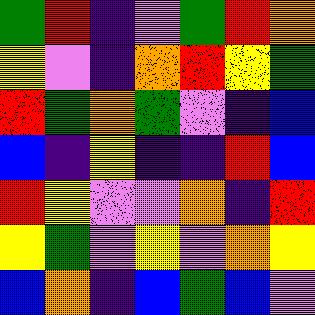[["green", "red", "indigo", "violet", "green", "red", "orange"], ["yellow", "violet", "indigo", "orange", "red", "yellow", "green"], ["red", "green", "orange", "green", "violet", "indigo", "blue"], ["blue", "indigo", "yellow", "indigo", "indigo", "red", "blue"], ["red", "yellow", "violet", "violet", "orange", "indigo", "red"], ["yellow", "green", "violet", "yellow", "violet", "orange", "yellow"], ["blue", "orange", "indigo", "blue", "green", "blue", "violet"]]